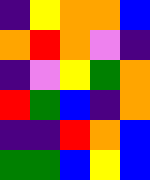[["indigo", "yellow", "orange", "orange", "blue"], ["orange", "red", "orange", "violet", "indigo"], ["indigo", "violet", "yellow", "green", "orange"], ["red", "green", "blue", "indigo", "orange"], ["indigo", "indigo", "red", "orange", "blue"], ["green", "green", "blue", "yellow", "blue"]]